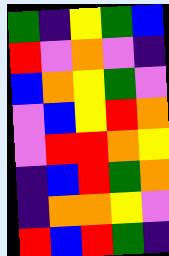[["green", "indigo", "yellow", "green", "blue"], ["red", "violet", "orange", "violet", "indigo"], ["blue", "orange", "yellow", "green", "violet"], ["violet", "blue", "yellow", "red", "orange"], ["violet", "red", "red", "orange", "yellow"], ["indigo", "blue", "red", "green", "orange"], ["indigo", "orange", "orange", "yellow", "violet"], ["red", "blue", "red", "green", "indigo"]]